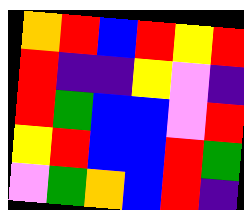[["orange", "red", "blue", "red", "yellow", "red"], ["red", "indigo", "indigo", "yellow", "violet", "indigo"], ["red", "green", "blue", "blue", "violet", "red"], ["yellow", "red", "blue", "blue", "red", "green"], ["violet", "green", "orange", "blue", "red", "indigo"]]